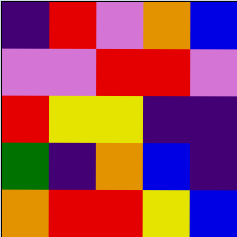[["indigo", "red", "violet", "orange", "blue"], ["violet", "violet", "red", "red", "violet"], ["red", "yellow", "yellow", "indigo", "indigo"], ["green", "indigo", "orange", "blue", "indigo"], ["orange", "red", "red", "yellow", "blue"]]